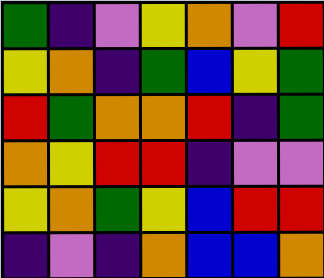[["green", "indigo", "violet", "yellow", "orange", "violet", "red"], ["yellow", "orange", "indigo", "green", "blue", "yellow", "green"], ["red", "green", "orange", "orange", "red", "indigo", "green"], ["orange", "yellow", "red", "red", "indigo", "violet", "violet"], ["yellow", "orange", "green", "yellow", "blue", "red", "red"], ["indigo", "violet", "indigo", "orange", "blue", "blue", "orange"]]